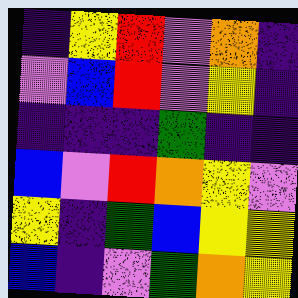[["indigo", "yellow", "red", "violet", "orange", "indigo"], ["violet", "blue", "red", "violet", "yellow", "indigo"], ["indigo", "indigo", "indigo", "green", "indigo", "indigo"], ["blue", "violet", "red", "orange", "yellow", "violet"], ["yellow", "indigo", "green", "blue", "yellow", "yellow"], ["blue", "indigo", "violet", "green", "orange", "yellow"]]